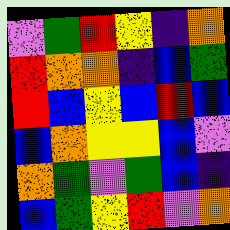[["violet", "green", "red", "yellow", "indigo", "orange"], ["red", "orange", "orange", "indigo", "blue", "green"], ["red", "blue", "yellow", "blue", "red", "blue"], ["blue", "orange", "yellow", "yellow", "blue", "violet"], ["orange", "green", "violet", "green", "blue", "indigo"], ["blue", "green", "yellow", "red", "violet", "orange"]]